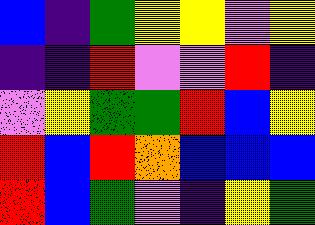[["blue", "indigo", "green", "yellow", "yellow", "violet", "yellow"], ["indigo", "indigo", "red", "violet", "violet", "red", "indigo"], ["violet", "yellow", "green", "green", "red", "blue", "yellow"], ["red", "blue", "red", "orange", "blue", "blue", "blue"], ["red", "blue", "green", "violet", "indigo", "yellow", "green"]]